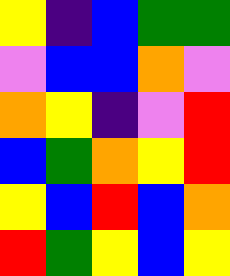[["yellow", "indigo", "blue", "green", "green"], ["violet", "blue", "blue", "orange", "violet"], ["orange", "yellow", "indigo", "violet", "red"], ["blue", "green", "orange", "yellow", "red"], ["yellow", "blue", "red", "blue", "orange"], ["red", "green", "yellow", "blue", "yellow"]]